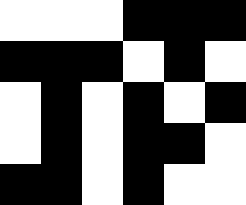[["white", "white", "white", "black", "black", "black"], ["black", "black", "black", "white", "black", "white"], ["white", "black", "white", "black", "white", "black"], ["white", "black", "white", "black", "black", "white"], ["black", "black", "white", "black", "white", "white"]]